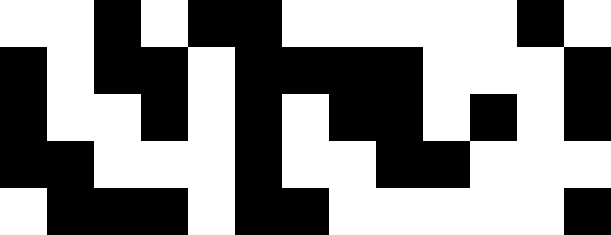[["white", "white", "black", "white", "black", "black", "white", "white", "white", "white", "white", "black", "white"], ["black", "white", "black", "black", "white", "black", "black", "black", "black", "white", "white", "white", "black"], ["black", "white", "white", "black", "white", "black", "white", "black", "black", "white", "black", "white", "black"], ["black", "black", "white", "white", "white", "black", "white", "white", "black", "black", "white", "white", "white"], ["white", "black", "black", "black", "white", "black", "black", "white", "white", "white", "white", "white", "black"]]